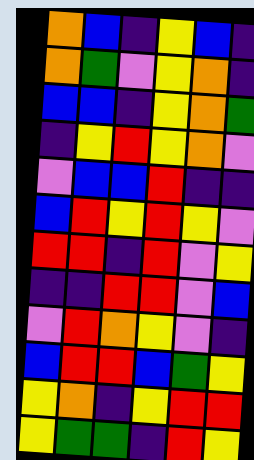[["orange", "blue", "indigo", "yellow", "blue", "indigo"], ["orange", "green", "violet", "yellow", "orange", "indigo"], ["blue", "blue", "indigo", "yellow", "orange", "green"], ["indigo", "yellow", "red", "yellow", "orange", "violet"], ["violet", "blue", "blue", "red", "indigo", "indigo"], ["blue", "red", "yellow", "red", "yellow", "violet"], ["red", "red", "indigo", "red", "violet", "yellow"], ["indigo", "indigo", "red", "red", "violet", "blue"], ["violet", "red", "orange", "yellow", "violet", "indigo"], ["blue", "red", "red", "blue", "green", "yellow"], ["yellow", "orange", "indigo", "yellow", "red", "red"], ["yellow", "green", "green", "indigo", "red", "yellow"]]